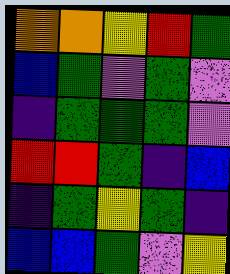[["orange", "orange", "yellow", "red", "green"], ["blue", "green", "violet", "green", "violet"], ["indigo", "green", "green", "green", "violet"], ["red", "red", "green", "indigo", "blue"], ["indigo", "green", "yellow", "green", "indigo"], ["blue", "blue", "green", "violet", "yellow"]]